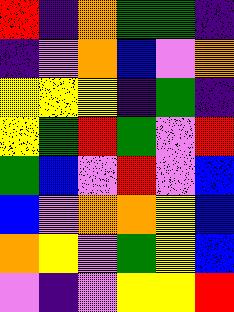[["red", "indigo", "orange", "green", "green", "indigo"], ["indigo", "violet", "orange", "blue", "violet", "orange"], ["yellow", "yellow", "yellow", "indigo", "green", "indigo"], ["yellow", "green", "red", "green", "violet", "red"], ["green", "blue", "violet", "red", "violet", "blue"], ["blue", "violet", "orange", "orange", "yellow", "blue"], ["orange", "yellow", "violet", "green", "yellow", "blue"], ["violet", "indigo", "violet", "yellow", "yellow", "red"]]